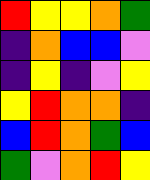[["red", "yellow", "yellow", "orange", "green"], ["indigo", "orange", "blue", "blue", "violet"], ["indigo", "yellow", "indigo", "violet", "yellow"], ["yellow", "red", "orange", "orange", "indigo"], ["blue", "red", "orange", "green", "blue"], ["green", "violet", "orange", "red", "yellow"]]